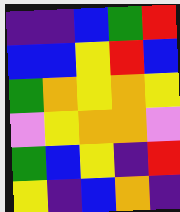[["indigo", "indigo", "blue", "green", "red"], ["blue", "blue", "yellow", "red", "blue"], ["green", "orange", "yellow", "orange", "yellow"], ["violet", "yellow", "orange", "orange", "violet"], ["green", "blue", "yellow", "indigo", "red"], ["yellow", "indigo", "blue", "orange", "indigo"]]